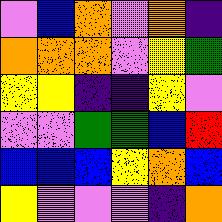[["violet", "blue", "orange", "violet", "orange", "indigo"], ["orange", "orange", "orange", "violet", "yellow", "green"], ["yellow", "yellow", "indigo", "indigo", "yellow", "violet"], ["violet", "violet", "green", "green", "blue", "red"], ["blue", "blue", "blue", "yellow", "orange", "blue"], ["yellow", "violet", "violet", "violet", "indigo", "orange"]]